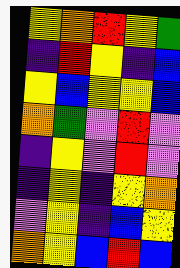[["yellow", "orange", "red", "yellow", "green"], ["indigo", "red", "yellow", "indigo", "blue"], ["yellow", "blue", "yellow", "yellow", "blue"], ["orange", "green", "violet", "red", "violet"], ["indigo", "yellow", "violet", "red", "violet"], ["indigo", "yellow", "indigo", "yellow", "orange"], ["violet", "yellow", "indigo", "blue", "yellow"], ["orange", "yellow", "blue", "red", "blue"]]